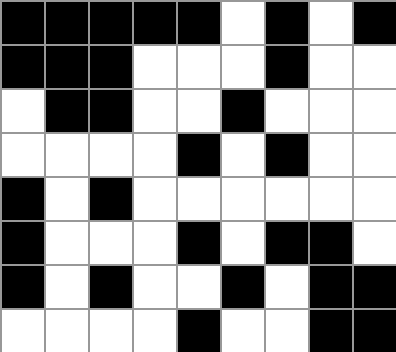[["black", "black", "black", "black", "black", "white", "black", "white", "black"], ["black", "black", "black", "white", "white", "white", "black", "white", "white"], ["white", "black", "black", "white", "white", "black", "white", "white", "white"], ["white", "white", "white", "white", "black", "white", "black", "white", "white"], ["black", "white", "black", "white", "white", "white", "white", "white", "white"], ["black", "white", "white", "white", "black", "white", "black", "black", "white"], ["black", "white", "black", "white", "white", "black", "white", "black", "black"], ["white", "white", "white", "white", "black", "white", "white", "black", "black"]]